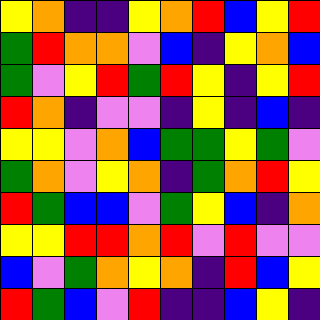[["yellow", "orange", "indigo", "indigo", "yellow", "orange", "red", "blue", "yellow", "red"], ["green", "red", "orange", "orange", "violet", "blue", "indigo", "yellow", "orange", "blue"], ["green", "violet", "yellow", "red", "green", "red", "yellow", "indigo", "yellow", "red"], ["red", "orange", "indigo", "violet", "violet", "indigo", "yellow", "indigo", "blue", "indigo"], ["yellow", "yellow", "violet", "orange", "blue", "green", "green", "yellow", "green", "violet"], ["green", "orange", "violet", "yellow", "orange", "indigo", "green", "orange", "red", "yellow"], ["red", "green", "blue", "blue", "violet", "green", "yellow", "blue", "indigo", "orange"], ["yellow", "yellow", "red", "red", "orange", "red", "violet", "red", "violet", "violet"], ["blue", "violet", "green", "orange", "yellow", "orange", "indigo", "red", "blue", "yellow"], ["red", "green", "blue", "violet", "red", "indigo", "indigo", "blue", "yellow", "indigo"]]